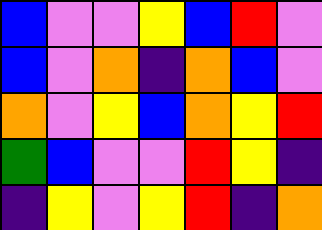[["blue", "violet", "violet", "yellow", "blue", "red", "violet"], ["blue", "violet", "orange", "indigo", "orange", "blue", "violet"], ["orange", "violet", "yellow", "blue", "orange", "yellow", "red"], ["green", "blue", "violet", "violet", "red", "yellow", "indigo"], ["indigo", "yellow", "violet", "yellow", "red", "indigo", "orange"]]